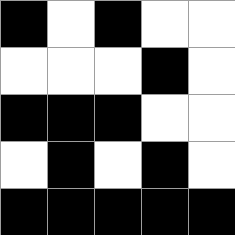[["black", "white", "black", "white", "white"], ["white", "white", "white", "black", "white"], ["black", "black", "black", "white", "white"], ["white", "black", "white", "black", "white"], ["black", "black", "black", "black", "black"]]